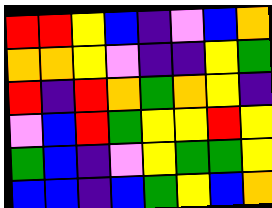[["red", "red", "yellow", "blue", "indigo", "violet", "blue", "orange"], ["orange", "orange", "yellow", "violet", "indigo", "indigo", "yellow", "green"], ["red", "indigo", "red", "orange", "green", "orange", "yellow", "indigo"], ["violet", "blue", "red", "green", "yellow", "yellow", "red", "yellow"], ["green", "blue", "indigo", "violet", "yellow", "green", "green", "yellow"], ["blue", "blue", "indigo", "blue", "green", "yellow", "blue", "orange"]]